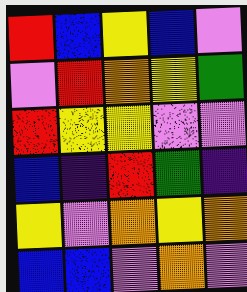[["red", "blue", "yellow", "blue", "violet"], ["violet", "red", "orange", "yellow", "green"], ["red", "yellow", "yellow", "violet", "violet"], ["blue", "indigo", "red", "green", "indigo"], ["yellow", "violet", "orange", "yellow", "orange"], ["blue", "blue", "violet", "orange", "violet"]]